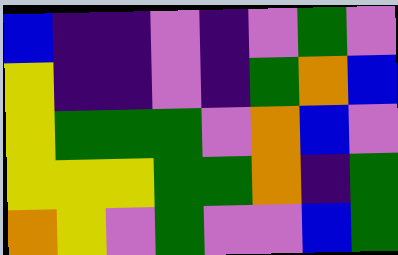[["blue", "indigo", "indigo", "violet", "indigo", "violet", "green", "violet"], ["yellow", "indigo", "indigo", "violet", "indigo", "green", "orange", "blue"], ["yellow", "green", "green", "green", "violet", "orange", "blue", "violet"], ["yellow", "yellow", "yellow", "green", "green", "orange", "indigo", "green"], ["orange", "yellow", "violet", "green", "violet", "violet", "blue", "green"]]